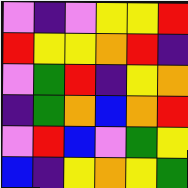[["violet", "indigo", "violet", "yellow", "yellow", "red"], ["red", "yellow", "yellow", "orange", "red", "indigo"], ["violet", "green", "red", "indigo", "yellow", "orange"], ["indigo", "green", "orange", "blue", "orange", "red"], ["violet", "red", "blue", "violet", "green", "yellow"], ["blue", "indigo", "yellow", "orange", "yellow", "green"]]